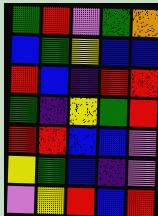[["green", "red", "violet", "green", "orange"], ["blue", "green", "yellow", "blue", "blue"], ["red", "blue", "indigo", "red", "red"], ["green", "indigo", "yellow", "green", "red"], ["red", "red", "blue", "blue", "violet"], ["yellow", "green", "blue", "indigo", "violet"], ["violet", "yellow", "red", "blue", "red"]]